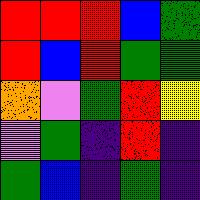[["red", "red", "red", "blue", "green"], ["red", "blue", "red", "green", "green"], ["orange", "violet", "green", "red", "yellow"], ["violet", "green", "indigo", "red", "indigo"], ["green", "blue", "indigo", "green", "indigo"]]